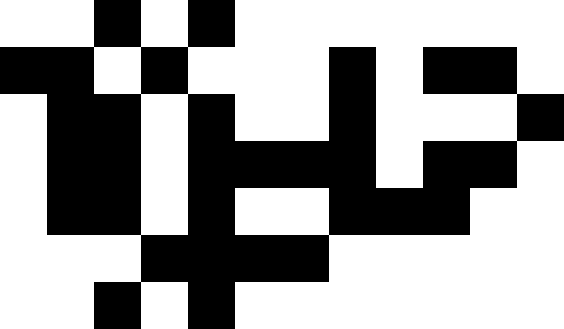[["white", "white", "black", "white", "black", "white", "white", "white", "white", "white", "white", "white"], ["black", "black", "white", "black", "white", "white", "white", "black", "white", "black", "black", "white"], ["white", "black", "black", "white", "black", "white", "white", "black", "white", "white", "white", "black"], ["white", "black", "black", "white", "black", "black", "black", "black", "white", "black", "black", "white"], ["white", "black", "black", "white", "black", "white", "white", "black", "black", "black", "white", "white"], ["white", "white", "white", "black", "black", "black", "black", "white", "white", "white", "white", "white"], ["white", "white", "black", "white", "black", "white", "white", "white", "white", "white", "white", "white"]]